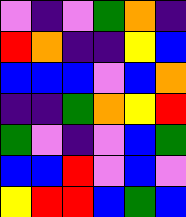[["violet", "indigo", "violet", "green", "orange", "indigo"], ["red", "orange", "indigo", "indigo", "yellow", "blue"], ["blue", "blue", "blue", "violet", "blue", "orange"], ["indigo", "indigo", "green", "orange", "yellow", "red"], ["green", "violet", "indigo", "violet", "blue", "green"], ["blue", "blue", "red", "violet", "blue", "violet"], ["yellow", "red", "red", "blue", "green", "blue"]]